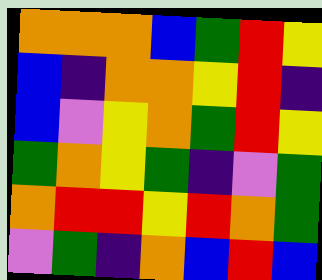[["orange", "orange", "orange", "blue", "green", "red", "yellow"], ["blue", "indigo", "orange", "orange", "yellow", "red", "indigo"], ["blue", "violet", "yellow", "orange", "green", "red", "yellow"], ["green", "orange", "yellow", "green", "indigo", "violet", "green"], ["orange", "red", "red", "yellow", "red", "orange", "green"], ["violet", "green", "indigo", "orange", "blue", "red", "blue"]]